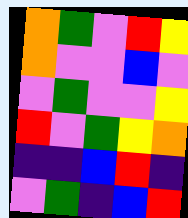[["orange", "green", "violet", "red", "yellow"], ["orange", "violet", "violet", "blue", "violet"], ["violet", "green", "violet", "violet", "yellow"], ["red", "violet", "green", "yellow", "orange"], ["indigo", "indigo", "blue", "red", "indigo"], ["violet", "green", "indigo", "blue", "red"]]